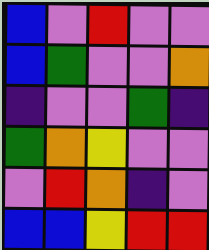[["blue", "violet", "red", "violet", "violet"], ["blue", "green", "violet", "violet", "orange"], ["indigo", "violet", "violet", "green", "indigo"], ["green", "orange", "yellow", "violet", "violet"], ["violet", "red", "orange", "indigo", "violet"], ["blue", "blue", "yellow", "red", "red"]]